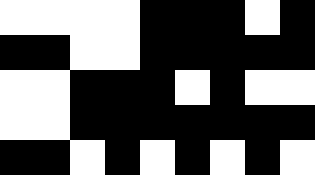[["white", "white", "white", "white", "black", "black", "black", "white", "black"], ["black", "black", "white", "white", "black", "black", "black", "black", "black"], ["white", "white", "black", "black", "black", "white", "black", "white", "white"], ["white", "white", "black", "black", "black", "black", "black", "black", "black"], ["black", "black", "white", "black", "white", "black", "white", "black", "white"]]